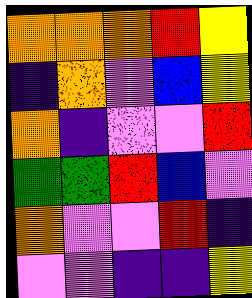[["orange", "orange", "orange", "red", "yellow"], ["indigo", "orange", "violet", "blue", "yellow"], ["orange", "indigo", "violet", "violet", "red"], ["green", "green", "red", "blue", "violet"], ["orange", "violet", "violet", "red", "indigo"], ["violet", "violet", "indigo", "indigo", "yellow"]]